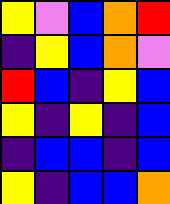[["yellow", "violet", "blue", "orange", "red"], ["indigo", "yellow", "blue", "orange", "violet"], ["red", "blue", "indigo", "yellow", "blue"], ["yellow", "indigo", "yellow", "indigo", "blue"], ["indigo", "blue", "blue", "indigo", "blue"], ["yellow", "indigo", "blue", "blue", "orange"]]